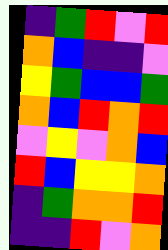[["indigo", "green", "red", "violet", "red"], ["orange", "blue", "indigo", "indigo", "violet"], ["yellow", "green", "blue", "blue", "green"], ["orange", "blue", "red", "orange", "red"], ["violet", "yellow", "violet", "orange", "blue"], ["red", "blue", "yellow", "yellow", "orange"], ["indigo", "green", "orange", "orange", "red"], ["indigo", "indigo", "red", "violet", "orange"]]